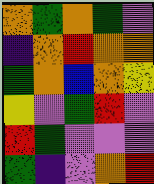[["orange", "green", "orange", "green", "violet"], ["indigo", "orange", "red", "orange", "orange"], ["green", "orange", "blue", "orange", "yellow"], ["yellow", "violet", "green", "red", "violet"], ["red", "green", "violet", "violet", "violet"], ["green", "indigo", "violet", "orange", "red"]]